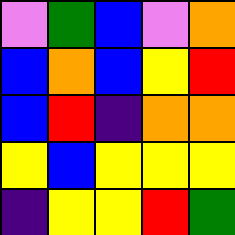[["violet", "green", "blue", "violet", "orange"], ["blue", "orange", "blue", "yellow", "red"], ["blue", "red", "indigo", "orange", "orange"], ["yellow", "blue", "yellow", "yellow", "yellow"], ["indigo", "yellow", "yellow", "red", "green"]]